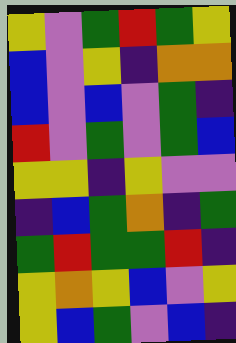[["yellow", "violet", "green", "red", "green", "yellow"], ["blue", "violet", "yellow", "indigo", "orange", "orange"], ["blue", "violet", "blue", "violet", "green", "indigo"], ["red", "violet", "green", "violet", "green", "blue"], ["yellow", "yellow", "indigo", "yellow", "violet", "violet"], ["indigo", "blue", "green", "orange", "indigo", "green"], ["green", "red", "green", "green", "red", "indigo"], ["yellow", "orange", "yellow", "blue", "violet", "yellow"], ["yellow", "blue", "green", "violet", "blue", "indigo"]]